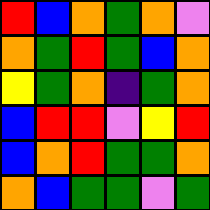[["red", "blue", "orange", "green", "orange", "violet"], ["orange", "green", "red", "green", "blue", "orange"], ["yellow", "green", "orange", "indigo", "green", "orange"], ["blue", "red", "red", "violet", "yellow", "red"], ["blue", "orange", "red", "green", "green", "orange"], ["orange", "blue", "green", "green", "violet", "green"]]